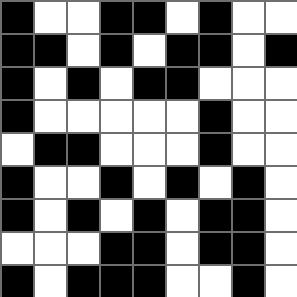[["black", "white", "white", "black", "black", "white", "black", "white", "white"], ["black", "black", "white", "black", "white", "black", "black", "white", "black"], ["black", "white", "black", "white", "black", "black", "white", "white", "white"], ["black", "white", "white", "white", "white", "white", "black", "white", "white"], ["white", "black", "black", "white", "white", "white", "black", "white", "white"], ["black", "white", "white", "black", "white", "black", "white", "black", "white"], ["black", "white", "black", "white", "black", "white", "black", "black", "white"], ["white", "white", "white", "black", "black", "white", "black", "black", "white"], ["black", "white", "black", "black", "black", "white", "white", "black", "white"]]